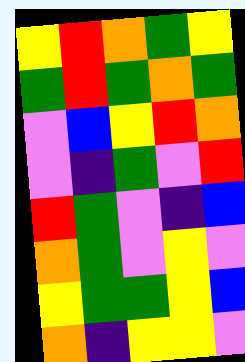[["yellow", "red", "orange", "green", "yellow"], ["green", "red", "green", "orange", "green"], ["violet", "blue", "yellow", "red", "orange"], ["violet", "indigo", "green", "violet", "red"], ["red", "green", "violet", "indigo", "blue"], ["orange", "green", "violet", "yellow", "violet"], ["yellow", "green", "green", "yellow", "blue"], ["orange", "indigo", "yellow", "yellow", "violet"]]